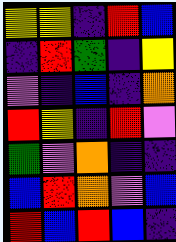[["yellow", "yellow", "indigo", "red", "blue"], ["indigo", "red", "green", "indigo", "yellow"], ["violet", "indigo", "blue", "indigo", "orange"], ["red", "yellow", "indigo", "red", "violet"], ["green", "violet", "orange", "indigo", "indigo"], ["blue", "red", "orange", "violet", "blue"], ["red", "blue", "red", "blue", "indigo"]]